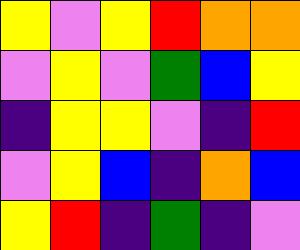[["yellow", "violet", "yellow", "red", "orange", "orange"], ["violet", "yellow", "violet", "green", "blue", "yellow"], ["indigo", "yellow", "yellow", "violet", "indigo", "red"], ["violet", "yellow", "blue", "indigo", "orange", "blue"], ["yellow", "red", "indigo", "green", "indigo", "violet"]]